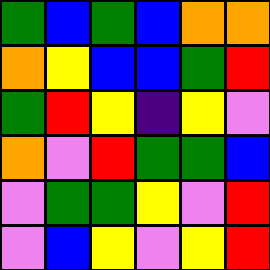[["green", "blue", "green", "blue", "orange", "orange"], ["orange", "yellow", "blue", "blue", "green", "red"], ["green", "red", "yellow", "indigo", "yellow", "violet"], ["orange", "violet", "red", "green", "green", "blue"], ["violet", "green", "green", "yellow", "violet", "red"], ["violet", "blue", "yellow", "violet", "yellow", "red"]]